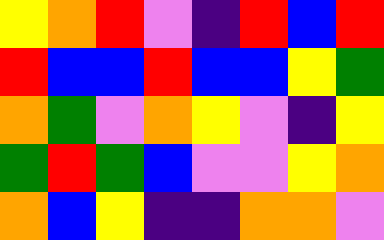[["yellow", "orange", "red", "violet", "indigo", "red", "blue", "red"], ["red", "blue", "blue", "red", "blue", "blue", "yellow", "green"], ["orange", "green", "violet", "orange", "yellow", "violet", "indigo", "yellow"], ["green", "red", "green", "blue", "violet", "violet", "yellow", "orange"], ["orange", "blue", "yellow", "indigo", "indigo", "orange", "orange", "violet"]]